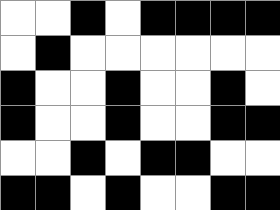[["white", "white", "black", "white", "black", "black", "black", "black"], ["white", "black", "white", "white", "white", "white", "white", "white"], ["black", "white", "white", "black", "white", "white", "black", "white"], ["black", "white", "white", "black", "white", "white", "black", "black"], ["white", "white", "black", "white", "black", "black", "white", "white"], ["black", "black", "white", "black", "white", "white", "black", "black"]]